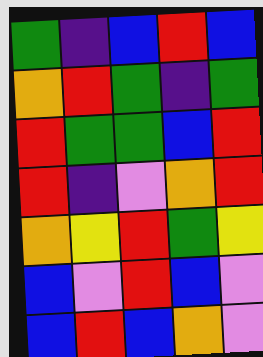[["green", "indigo", "blue", "red", "blue"], ["orange", "red", "green", "indigo", "green"], ["red", "green", "green", "blue", "red"], ["red", "indigo", "violet", "orange", "red"], ["orange", "yellow", "red", "green", "yellow"], ["blue", "violet", "red", "blue", "violet"], ["blue", "red", "blue", "orange", "violet"]]